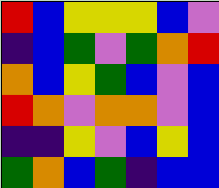[["red", "blue", "yellow", "yellow", "yellow", "blue", "violet"], ["indigo", "blue", "green", "violet", "green", "orange", "red"], ["orange", "blue", "yellow", "green", "blue", "violet", "blue"], ["red", "orange", "violet", "orange", "orange", "violet", "blue"], ["indigo", "indigo", "yellow", "violet", "blue", "yellow", "blue"], ["green", "orange", "blue", "green", "indigo", "blue", "blue"]]